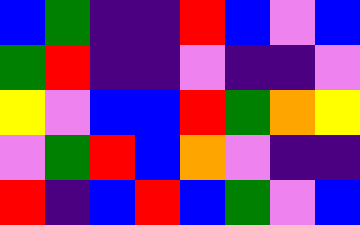[["blue", "green", "indigo", "indigo", "red", "blue", "violet", "blue"], ["green", "red", "indigo", "indigo", "violet", "indigo", "indigo", "violet"], ["yellow", "violet", "blue", "blue", "red", "green", "orange", "yellow"], ["violet", "green", "red", "blue", "orange", "violet", "indigo", "indigo"], ["red", "indigo", "blue", "red", "blue", "green", "violet", "blue"]]